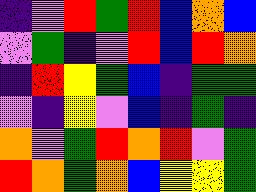[["indigo", "violet", "red", "green", "red", "blue", "orange", "blue"], ["violet", "green", "indigo", "violet", "red", "blue", "red", "orange"], ["indigo", "red", "yellow", "green", "blue", "indigo", "green", "green"], ["violet", "indigo", "yellow", "violet", "blue", "indigo", "green", "indigo"], ["orange", "violet", "green", "red", "orange", "red", "violet", "green"], ["red", "orange", "green", "orange", "blue", "yellow", "yellow", "green"]]